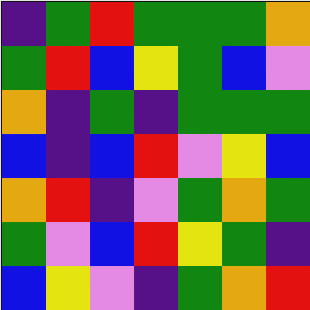[["indigo", "green", "red", "green", "green", "green", "orange"], ["green", "red", "blue", "yellow", "green", "blue", "violet"], ["orange", "indigo", "green", "indigo", "green", "green", "green"], ["blue", "indigo", "blue", "red", "violet", "yellow", "blue"], ["orange", "red", "indigo", "violet", "green", "orange", "green"], ["green", "violet", "blue", "red", "yellow", "green", "indigo"], ["blue", "yellow", "violet", "indigo", "green", "orange", "red"]]